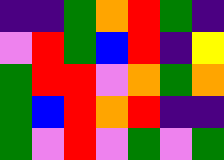[["indigo", "indigo", "green", "orange", "red", "green", "indigo"], ["violet", "red", "green", "blue", "red", "indigo", "yellow"], ["green", "red", "red", "violet", "orange", "green", "orange"], ["green", "blue", "red", "orange", "red", "indigo", "indigo"], ["green", "violet", "red", "violet", "green", "violet", "green"]]